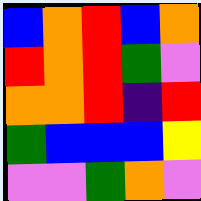[["blue", "orange", "red", "blue", "orange"], ["red", "orange", "red", "green", "violet"], ["orange", "orange", "red", "indigo", "red"], ["green", "blue", "blue", "blue", "yellow"], ["violet", "violet", "green", "orange", "violet"]]